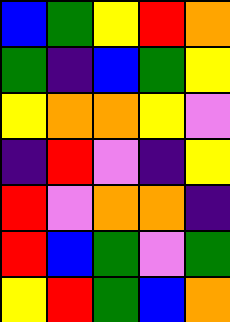[["blue", "green", "yellow", "red", "orange"], ["green", "indigo", "blue", "green", "yellow"], ["yellow", "orange", "orange", "yellow", "violet"], ["indigo", "red", "violet", "indigo", "yellow"], ["red", "violet", "orange", "orange", "indigo"], ["red", "blue", "green", "violet", "green"], ["yellow", "red", "green", "blue", "orange"]]